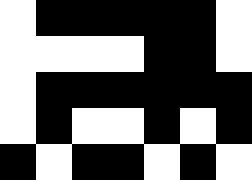[["white", "black", "black", "black", "black", "black", "white"], ["white", "white", "white", "white", "black", "black", "white"], ["white", "black", "black", "black", "black", "black", "black"], ["white", "black", "white", "white", "black", "white", "black"], ["black", "white", "black", "black", "white", "black", "white"]]